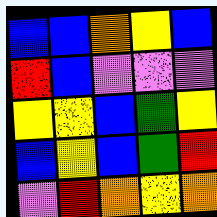[["blue", "blue", "orange", "yellow", "blue"], ["red", "blue", "violet", "violet", "violet"], ["yellow", "yellow", "blue", "green", "yellow"], ["blue", "yellow", "blue", "green", "red"], ["violet", "red", "orange", "yellow", "orange"]]